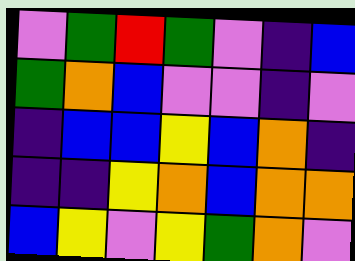[["violet", "green", "red", "green", "violet", "indigo", "blue"], ["green", "orange", "blue", "violet", "violet", "indigo", "violet"], ["indigo", "blue", "blue", "yellow", "blue", "orange", "indigo"], ["indigo", "indigo", "yellow", "orange", "blue", "orange", "orange"], ["blue", "yellow", "violet", "yellow", "green", "orange", "violet"]]